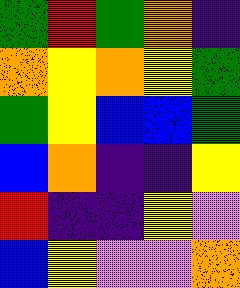[["green", "red", "green", "orange", "indigo"], ["orange", "yellow", "orange", "yellow", "green"], ["green", "yellow", "blue", "blue", "green"], ["blue", "orange", "indigo", "indigo", "yellow"], ["red", "indigo", "indigo", "yellow", "violet"], ["blue", "yellow", "violet", "violet", "orange"]]